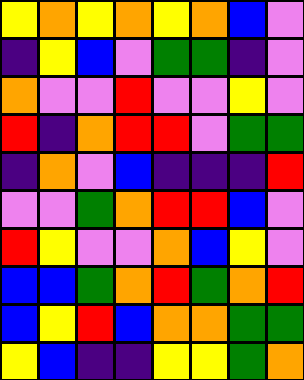[["yellow", "orange", "yellow", "orange", "yellow", "orange", "blue", "violet"], ["indigo", "yellow", "blue", "violet", "green", "green", "indigo", "violet"], ["orange", "violet", "violet", "red", "violet", "violet", "yellow", "violet"], ["red", "indigo", "orange", "red", "red", "violet", "green", "green"], ["indigo", "orange", "violet", "blue", "indigo", "indigo", "indigo", "red"], ["violet", "violet", "green", "orange", "red", "red", "blue", "violet"], ["red", "yellow", "violet", "violet", "orange", "blue", "yellow", "violet"], ["blue", "blue", "green", "orange", "red", "green", "orange", "red"], ["blue", "yellow", "red", "blue", "orange", "orange", "green", "green"], ["yellow", "blue", "indigo", "indigo", "yellow", "yellow", "green", "orange"]]